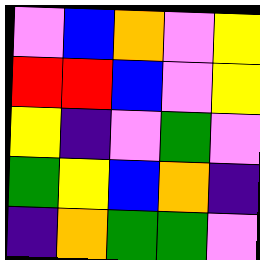[["violet", "blue", "orange", "violet", "yellow"], ["red", "red", "blue", "violet", "yellow"], ["yellow", "indigo", "violet", "green", "violet"], ["green", "yellow", "blue", "orange", "indigo"], ["indigo", "orange", "green", "green", "violet"]]